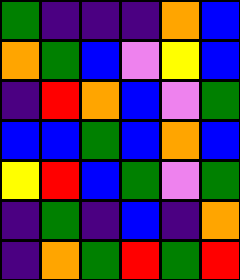[["green", "indigo", "indigo", "indigo", "orange", "blue"], ["orange", "green", "blue", "violet", "yellow", "blue"], ["indigo", "red", "orange", "blue", "violet", "green"], ["blue", "blue", "green", "blue", "orange", "blue"], ["yellow", "red", "blue", "green", "violet", "green"], ["indigo", "green", "indigo", "blue", "indigo", "orange"], ["indigo", "orange", "green", "red", "green", "red"]]